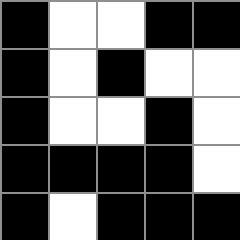[["black", "white", "white", "black", "black"], ["black", "white", "black", "white", "white"], ["black", "white", "white", "black", "white"], ["black", "black", "black", "black", "white"], ["black", "white", "black", "black", "black"]]